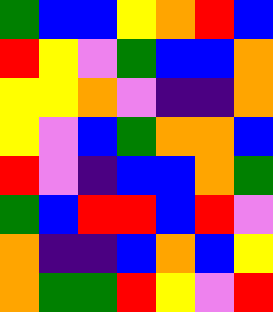[["green", "blue", "blue", "yellow", "orange", "red", "blue"], ["red", "yellow", "violet", "green", "blue", "blue", "orange"], ["yellow", "yellow", "orange", "violet", "indigo", "indigo", "orange"], ["yellow", "violet", "blue", "green", "orange", "orange", "blue"], ["red", "violet", "indigo", "blue", "blue", "orange", "green"], ["green", "blue", "red", "red", "blue", "red", "violet"], ["orange", "indigo", "indigo", "blue", "orange", "blue", "yellow"], ["orange", "green", "green", "red", "yellow", "violet", "red"]]